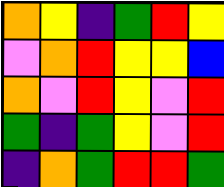[["orange", "yellow", "indigo", "green", "red", "yellow"], ["violet", "orange", "red", "yellow", "yellow", "blue"], ["orange", "violet", "red", "yellow", "violet", "red"], ["green", "indigo", "green", "yellow", "violet", "red"], ["indigo", "orange", "green", "red", "red", "green"]]